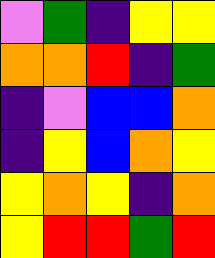[["violet", "green", "indigo", "yellow", "yellow"], ["orange", "orange", "red", "indigo", "green"], ["indigo", "violet", "blue", "blue", "orange"], ["indigo", "yellow", "blue", "orange", "yellow"], ["yellow", "orange", "yellow", "indigo", "orange"], ["yellow", "red", "red", "green", "red"]]